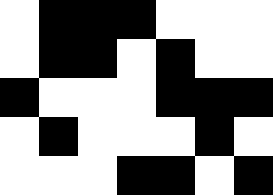[["white", "black", "black", "black", "white", "white", "white"], ["white", "black", "black", "white", "black", "white", "white"], ["black", "white", "white", "white", "black", "black", "black"], ["white", "black", "white", "white", "white", "black", "white"], ["white", "white", "white", "black", "black", "white", "black"]]